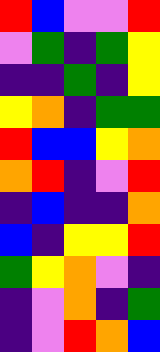[["red", "blue", "violet", "violet", "red"], ["violet", "green", "indigo", "green", "yellow"], ["indigo", "indigo", "green", "indigo", "yellow"], ["yellow", "orange", "indigo", "green", "green"], ["red", "blue", "blue", "yellow", "orange"], ["orange", "red", "indigo", "violet", "red"], ["indigo", "blue", "indigo", "indigo", "orange"], ["blue", "indigo", "yellow", "yellow", "red"], ["green", "yellow", "orange", "violet", "indigo"], ["indigo", "violet", "orange", "indigo", "green"], ["indigo", "violet", "red", "orange", "blue"]]